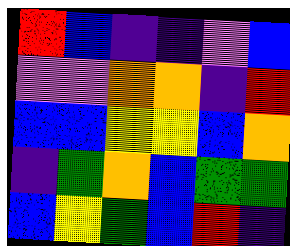[["red", "blue", "indigo", "indigo", "violet", "blue"], ["violet", "violet", "orange", "orange", "indigo", "red"], ["blue", "blue", "yellow", "yellow", "blue", "orange"], ["indigo", "green", "orange", "blue", "green", "green"], ["blue", "yellow", "green", "blue", "red", "indigo"]]